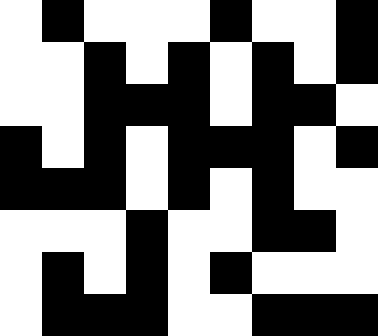[["white", "black", "white", "white", "white", "black", "white", "white", "black"], ["white", "white", "black", "white", "black", "white", "black", "white", "black"], ["white", "white", "black", "black", "black", "white", "black", "black", "white"], ["black", "white", "black", "white", "black", "black", "black", "white", "black"], ["black", "black", "black", "white", "black", "white", "black", "white", "white"], ["white", "white", "white", "black", "white", "white", "black", "black", "white"], ["white", "black", "white", "black", "white", "black", "white", "white", "white"], ["white", "black", "black", "black", "white", "white", "black", "black", "black"]]